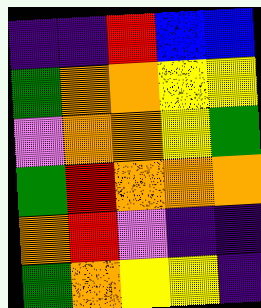[["indigo", "indigo", "red", "blue", "blue"], ["green", "orange", "orange", "yellow", "yellow"], ["violet", "orange", "orange", "yellow", "green"], ["green", "red", "orange", "orange", "orange"], ["orange", "red", "violet", "indigo", "indigo"], ["green", "orange", "yellow", "yellow", "indigo"]]